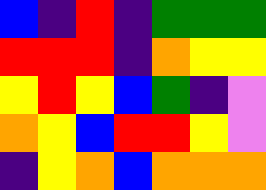[["blue", "indigo", "red", "indigo", "green", "green", "green"], ["red", "red", "red", "indigo", "orange", "yellow", "yellow"], ["yellow", "red", "yellow", "blue", "green", "indigo", "violet"], ["orange", "yellow", "blue", "red", "red", "yellow", "violet"], ["indigo", "yellow", "orange", "blue", "orange", "orange", "orange"]]